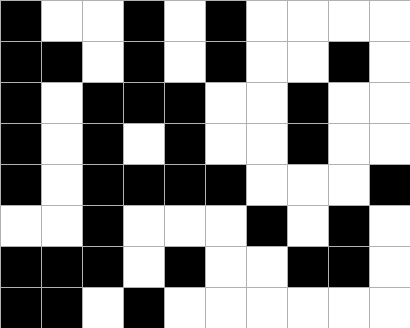[["black", "white", "white", "black", "white", "black", "white", "white", "white", "white"], ["black", "black", "white", "black", "white", "black", "white", "white", "black", "white"], ["black", "white", "black", "black", "black", "white", "white", "black", "white", "white"], ["black", "white", "black", "white", "black", "white", "white", "black", "white", "white"], ["black", "white", "black", "black", "black", "black", "white", "white", "white", "black"], ["white", "white", "black", "white", "white", "white", "black", "white", "black", "white"], ["black", "black", "black", "white", "black", "white", "white", "black", "black", "white"], ["black", "black", "white", "black", "white", "white", "white", "white", "white", "white"]]